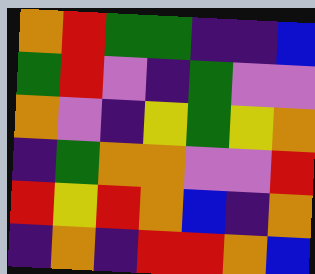[["orange", "red", "green", "green", "indigo", "indigo", "blue"], ["green", "red", "violet", "indigo", "green", "violet", "violet"], ["orange", "violet", "indigo", "yellow", "green", "yellow", "orange"], ["indigo", "green", "orange", "orange", "violet", "violet", "red"], ["red", "yellow", "red", "orange", "blue", "indigo", "orange"], ["indigo", "orange", "indigo", "red", "red", "orange", "blue"]]